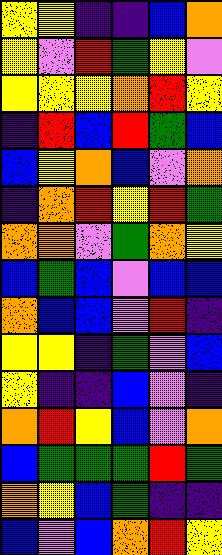[["yellow", "yellow", "indigo", "indigo", "blue", "orange"], ["yellow", "violet", "red", "green", "yellow", "violet"], ["yellow", "yellow", "yellow", "orange", "red", "yellow"], ["indigo", "red", "blue", "red", "green", "blue"], ["blue", "yellow", "orange", "blue", "violet", "orange"], ["indigo", "orange", "red", "yellow", "red", "green"], ["orange", "orange", "violet", "green", "orange", "yellow"], ["blue", "green", "blue", "violet", "blue", "blue"], ["orange", "blue", "blue", "violet", "red", "indigo"], ["yellow", "yellow", "indigo", "green", "violet", "blue"], ["yellow", "indigo", "indigo", "blue", "violet", "indigo"], ["orange", "red", "yellow", "blue", "violet", "orange"], ["blue", "green", "green", "green", "red", "green"], ["orange", "yellow", "blue", "green", "indigo", "indigo"], ["blue", "violet", "blue", "orange", "red", "yellow"]]